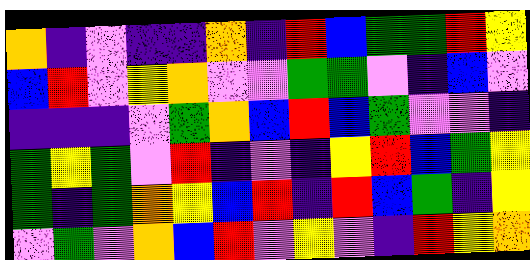[["orange", "indigo", "violet", "indigo", "indigo", "orange", "indigo", "red", "blue", "green", "green", "red", "yellow"], ["blue", "red", "violet", "yellow", "orange", "violet", "violet", "green", "green", "violet", "indigo", "blue", "violet"], ["indigo", "indigo", "indigo", "violet", "green", "orange", "blue", "red", "blue", "green", "violet", "violet", "indigo"], ["green", "yellow", "green", "violet", "red", "indigo", "violet", "indigo", "yellow", "red", "blue", "green", "yellow"], ["green", "indigo", "green", "orange", "yellow", "blue", "red", "indigo", "red", "blue", "green", "indigo", "yellow"], ["violet", "green", "violet", "orange", "blue", "red", "violet", "yellow", "violet", "indigo", "red", "yellow", "orange"]]